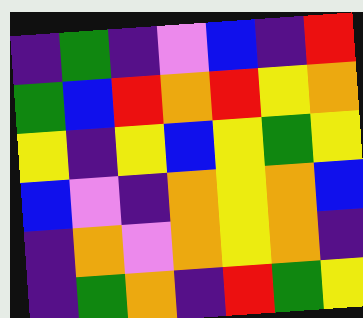[["indigo", "green", "indigo", "violet", "blue", "indigo", "red"], ["green", "blue", "red", "orange", "red", "yellow", "orange"], ["yellow", "indigo", "yellow", "blue", "yellow", "green", "yellow"], ["blue", "violet", "indigo", "orange", "yellow", "orange", "blue"], ["indigo", "orange", "violet", "orange", "yellow", "orange", "indigo"], ["indigo", "green", "orange", "indigo", "red", "green", "yellow"]]